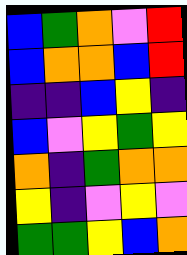[["blue", "green", "orange", "violet", "red"], ["blue", "orange", "orange", "blue", "red"], ["indigo", "indigo", "blue", "yellow", "indigo"], ["blue", "violet", "yellow", "green", "yellow"], ["orange", "indigo", "green", "orange", "orange"], ["yellow", "indigo", "violet", "yellow", "violet"], ["green", "green", "yellow", "blue", "orange"]]